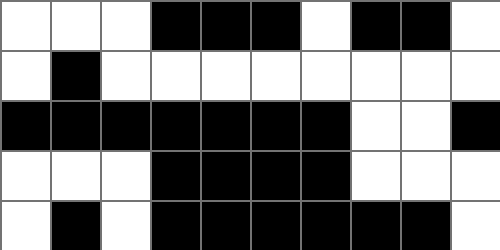[["white", "white", "white", "black", "black", "black", "white", "black", "black", "white"], ["white", "black", "white", "white", "white", "white", "white", "white", "white", "white"], ["black", "black", "black", "black", "black", "black", "black", "white", "white", "black"], ["white", "white", "white", "black", "black", "black", "black", "white", "white", "white"], ["white", "black", "white", "black", "black", "black", "black", "black", "black", "white"]]